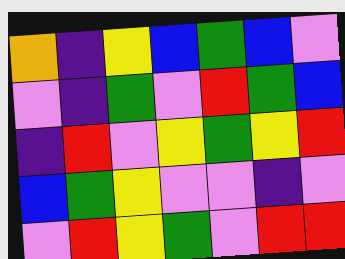[["orange", "indigo", "yellow", "blue", "green", "blue", "violet"], ["violet", "indigo", "green", "violet", "red", "green", "blue"], ["indigo", "red", "violet", "yellow", "green", "yellow", "red"], ["blue", "green", "yellow", "violet", "violet", "indigo", "violet"], ["violet", "red", "yellow", "green", "violet", "red", "red"]]